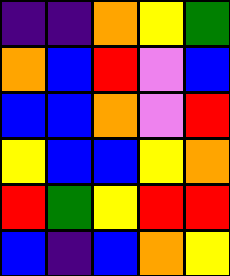[["indigo", "indigo", "orange", "yellow", "green"], ["orange", "blue", "red", "violet", "blue"], ["blue", "blue", "orange", "violet", "red"], ["yellow", "blue", "blue", "yellow", "orange"], ["red", "green", "yellow", "red", "red"], ["blue", "indigo", "blue", "orange", "yellow"]]